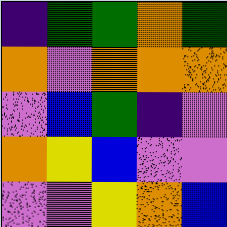[["indigo", "green", "green", "orange", "green"], ["orange", "violet", "orange", "orange", "orange"], ["violet", "blue", "green", "indigo", "violet"], ["orange", "yellow", "blue", "violet", "violet"], ["violet", "violet", "yellow", "orange", "blue"]]